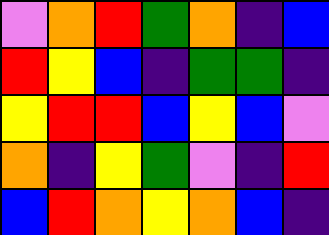[["violet", "orange", "red", "green", "orange", "indigo", "blue"], ["red", "yellow", "blue", "indigo", "green", "green", "indigo"], ["yellow", "red", "red", "blue", "yellow", "blue", "violet"], ["orange", "indigo", "yellow", "green", "violet", "indigo", "red"], ["blue", "red", "orange", "yellow", "orange", "blue", "indigo"]]